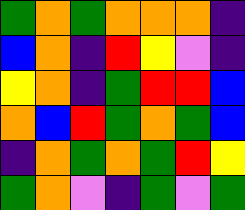[["green", "orange", "green", "orange", "orange", "orange", "indigo"], ["blue", "orange", "indigo", "red", "yellow", "violet", "indigo"], ["yellow", "orange", "indigo", "green", "red", "red", "blue"], ["orange", "blue", "red", "green", "orange", "green", "blue"], ["indigo", "orange", "green", "orange", "green", "red", "yellow"], ["green", "orange", "violet", "indigo", "green", "violet", "green"]]